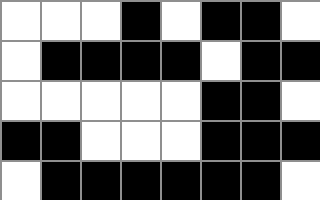[["white", "white", "white", "black", "white", "black", "black", "white"], ["white", "black", "black", "black", "black", "white", "black", "black"], ["white", "white", "white", "white", "white", "black", "black", "white"], ["black", "black", "white", "white", "white", "black", "black", "black"], ["white", "black", "black", "black", "black", "black", "black", "white"]]